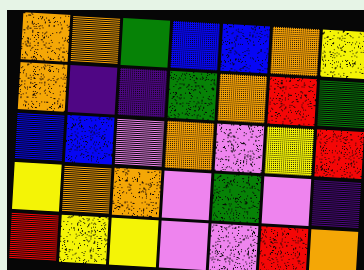[["orange", "orange", "green", "blue", "blue", "orange", "yellow"], ["orange", "indigo", "indigo", "green", "orange", "red", "green"], ["blue", "blue", "violet", "orange", "violet", "yellow", "red"], ["yellow", "orange", "orange", "violet", "green", "violet", "indigo"], ["red", "yellow", "yellow", "violet", "violet", "red", "orange"]]